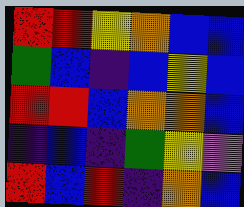[["red", "red", "yellow", "orange", "blue", "blue"], ["green", "blue", "indigo", "blue", "yellow", "blue"], ["red", "red", "blue", "orange", "orange", "blue"], ["indigo", "blue", "indigo", "green", "yellow", "violet"], ["red", "blue", "red", "indigo", "orange", "blue"]]